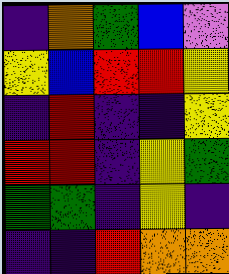[["indigo", "orange", "green", "blue", "violet"], ["yellow", "blue", "red", "red", "yellow"], ["indigo", "red", "indigo", "indigo", "yellow"], ["red", "red", "indigo", "yellow", "green"], ["green", "green", "indigo", "yellow", "indigo"], ["indigo", "indigo", "red", "orange", "orange"]]